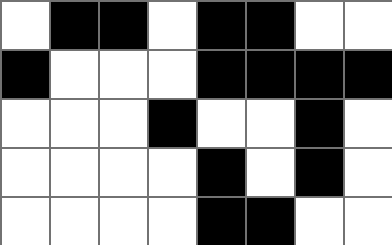[["white", "black", "black", "white", "black", "black", "white", "white"], ["black", "white", "white", "white", "black", "black", "black", "black"], ["white", "white", "white", "black", "white", "white", "black", "white"], ["white", "white", "white", "white", "black", "white", "black", "white"], ["white", "white", "white", "white", "black", "black", "white", "white"]]